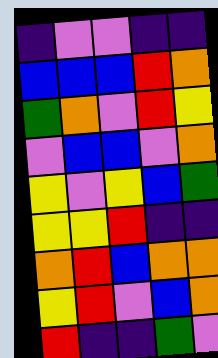[["indigo", "violet", "violet", "indigo", "indigo"], ["blue", "blue", "blue", "red", "orange"], ["green", "orange", "violet", "red", "yellow"], ["violet", "blue", "blue", "violet", "orange"], ["yellow", "violet", "yellow", "blue", "green"], ["yellow", "yellow", "red", "indigo", "indigo"], ["orange", "red", "blue", "orange", "orange"], ["yellow", "red", "violet", "blue", "orange"], ["red", "indigo", "indigo", "green", "violet"]]